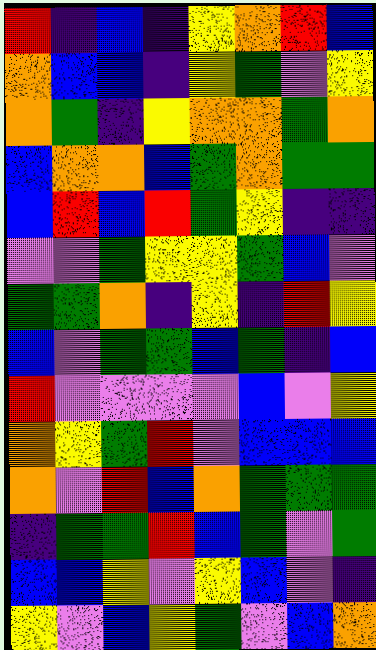[["red", "indigo", "blue", "indigo", "yellow", "orange", "red", "blue"], ["orange", "blue", "blue", "indigo", "yellow", "green", "violet", "yellow"], ["orange", "green", "indigo", "yellow", "orange", "orange", "green", "orange"], ["blue", "orange", "orange", "blue", "green", "orange", "green", "green"], ["blue", "red", "blue", "red", "green", "yellow", "indigo", "indigo"], ["violet", "violet", "green", "yellow", "yellow", "green", "blue", "violet"], ["green", "green", "orange", "indigo", "yellow", "indigo", "red", "yellow"], ["blue", "violet", "green", "green", "blue", "green", "indigo", "blue"], ["red", "violet", "violet", "violet", "violet", "blue", "violet", "yellow"], ["orange", "yellow", "green", "red", "violet", "blue", "blue", "blue"], ["orange", "violet", "red", "blue", "orange", "green", "green", "green"], ["indigo", "green", "green", "red", "blue", "green", "violet", "green"], ["blue", "blue", "yellow", "violet", "yellow", "blue", "violet", "indigo"], ["yellow", "violet", "blue", "yellow", "green", "violet", "blue", "orange"]]